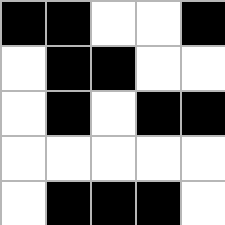[["black", "black", "white", "white", "black"], ["white", "black", "black", "white", "white"], ["white", "black", "white", "black", "black"], ["white", "white", "white", "white", "white"], ["white", "black", "black", "black", "white"]]